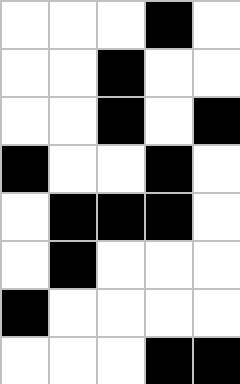[["white", "white", "white", "black", "white"], ["white", "white", "black", "white", "white"], ["white", "white", "black", "white", "black"], ["black", "white", "white", "black", "white"], ["white", "black", "black", "black", "white"], ["white", "black", "white", "white", "white"], ["black", "white", "white", "white", "white"], ["white", "white", "white", "black", "black"]]